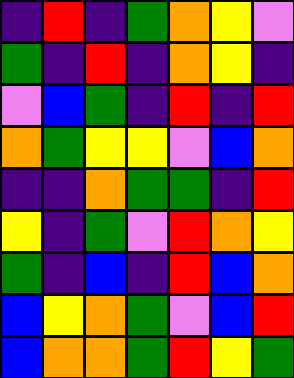[["indigo", "red", "indigo", "green", "orange", "yellow", "violet"], ["green", "indigo", "red", "indigo", "orange", "yellow", "indigo"], ["violet", "blue", "green", "indigo", "red", "indigo", "red"], ["orange", "green", "yellow", "yellow", "violet", "blue", "orange"], ["indigo", "indigo", "orange", "green", "green", "indigo", "red"], ["yellow", "indigo", "green", "violet", "red", "orange", "yellow"], ["green", "indigo", "blue", "indigo", "red", "blue", "orange"], ["blue", "yellow", "orange", "green", "violet", "blue", "red"], ["blue", "orange", "orange", "green", "red", "yellow", "green"]]